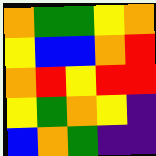[["orange", "green", "green", "yellow", "orange"], ["yellow", "blue", "blue", "orange", "red"], ["orange", "red", "yellow", "red", "red"], ["yellow", "green", "orange", "yellow", "indigo"], ["blue", "orange", "green", "indigo", "indigo"]]